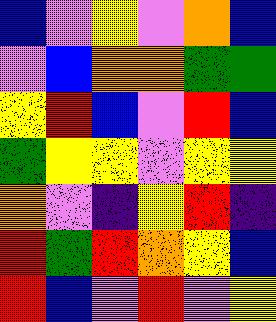[["blue", "violet", "yellow", "violet", "orange", "blue"], ["violet", "blue", "orange", "orange", "green", "green"], ["yellow", "red", "blue", "violet", "red", "blue"], ["green", "yellow", "yellow", "violet", "yellow", "yellow"], ["orange", "violet", "indigo", "yellow", "red", "indigo"], ["red", "green", "red", "orange", "yellow", "blue"], ["red", "blue", "violet", "red", "violet", "yellow"]]